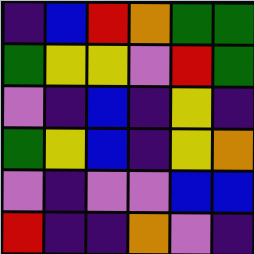[["indigo", "blue", "red", "orange", "green", "green"], ["green", "yellow", "yellow", "violet", "red", "green"], ["violet", "indigo", "blue", "indigo", "yellow", "indigo"], ["green", "yellow", "blue", "indigo", "yellow", "orange"], ["violet", "indigo", "violet", "violet", "blue", "blue"], ["red", "indigo", "indigo", "orange", "violet", "indigo"]]